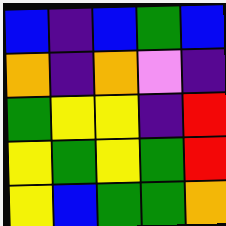[["blue", "indigo", "blue", "green", "blue"], ["orange", "indigo", "orange", "violet", "indigo"], ["green", "yellow", "yellow", "indigo", "red"], ["yellow", "green", "yellow", "green", "red"], ["yellow", "blue", "green", "green", "orange"]]